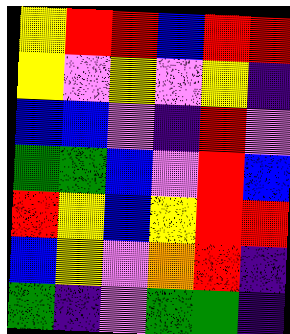[["yellow", "red", "red", "blue", "red", "red"], ["yellow", "violet", "yellow", "violet", "yellow", "indigo"], ["blue", "blue", "violet", "indigo", "red", "violet"], ["green", "green", "blue", "violet", "red", "blue"], ["red", "yellow", "blue", "yellow", "red", "red"], ["blue", "yellow", "violet", "orange", "red", "indigo"], ["green", "indigo", "violet", "green", "green", "indigo"]]